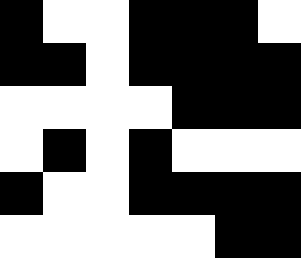[["black", "white", "white", "black", "black", "black", "white"], ["black", "black", "white", "black", "black", "black", "black"], ["white", "white", "white", "white", "black", "black", "black"], ["white", "black", "white", "black", "white", "white", "white"], ["black", "white", "white", "black", "black", "black", "black"], ["white", "white", "white", "white", "white", "black", "black"]]